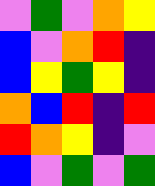[["violet", "green", "violet", "orange", "yellow"], ["blue", "violet", "orange", "red", "indigo"], ["blue", "yellow", "green", "yellow", "indigo"], ["orange", "blue", "red", "indigo", "red"], ["red", "orange", "yellow", "indigo", "violet"], ["blue", "violet", "green", "violet", "green"]]